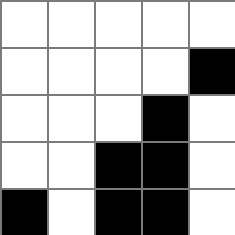[["white", "white", "white", "white", "white"], ["white", "white", "white", "white", "black"], ["white", "white", "white", "black", "white"], ["white", "white", "black", "black", "white"], ["black", "white", "black", "black", "white"]]